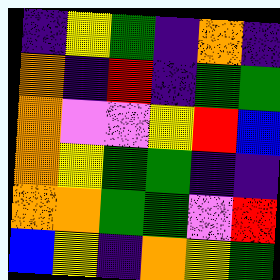[["indigo", "yellow", "green", "indigo", "orange", "indigo"], ["orange", "indigo", "red", "indigo", "green", "green"], ["orange", "violet", "violet", "yellow", "red", "blue"], ["orange", "yellow", "green", "green", "indigo", "indigo"], ["orange", "orange", "green", "green", "violet", "red"], ["blue", "yellow", "indigo", "orange", "yellow", "green"]]